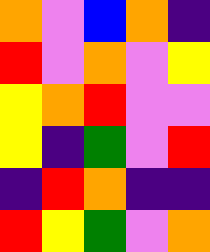[["orange", "violet", "blue", "orange", "indigo"], ["red", "violet", "orange", "violet", "yellow"], ["yellow", "orange", "red", "violet", "violet"], ["yellow", "indigo", "green", "violet", "red"], ["indigo", "red", "orange", "indigo", "indigo"], ["red", "yellow", "green", "violet", "orange"]]